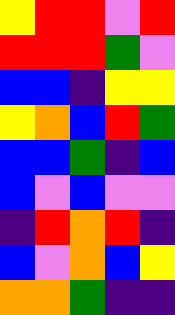[["yellow", "red", "red", "violet", "red"], ["red", "red", "red", "green", "violet"], ["blue", "blue", "indigo", "yellow", "yellow"], ["yellow", "orange", "blue", "red", "green"], ["blue", "blue", "green", "indigo", "blue"], ["blue", "violet", "blue", "violet", "violet"], ["indigo", "red", "orange", "red", "indigo"], ["blue", "violet", "orange", "blue", "yellow"], ["orange", "orange", "green", "indigo", "indigo"]]